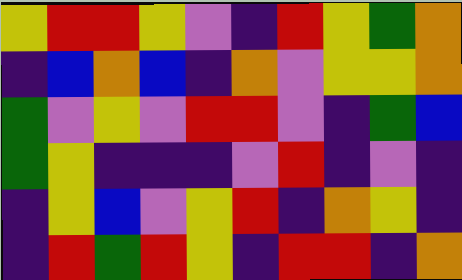[["yellow", "red", "red", "yellow", "violet", "indigo", "red", "yellow", "green", "orange"], ["indigo", "blue", "orange", "blue", "indigo", "orange", "violet", "yellow", "yellow", "orange"], ["green", "violet", "yellow", "violet", "red", "red", "violet", "indigo", "green", "blue"], ["green", "yellow", "indigo", "indigo", "indigo", "violet", "red", "indigo", "violet", "indigo"], ["indigo", "yellow", "blue", "violet", "yellow", "red", "indigo", "orange", "yellow", "indigo"], ["indigo", "red", "green", "red", "yellow", "indigo", "red", "red", "indigo", "orange"]]